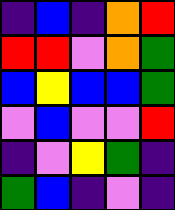[["indigo", "blue", "indigo", "orange", "red"], ["red", "red", "violet", "orange", "green"], ["blue", "yellow", "blue", "blue", "green"], ["violet", "blue", "violet", "violet", "red"], ["indigo", "violet", "yellow", "green", "indigo"], ["green", "blue", "indigo", "violet", "indigo"]]